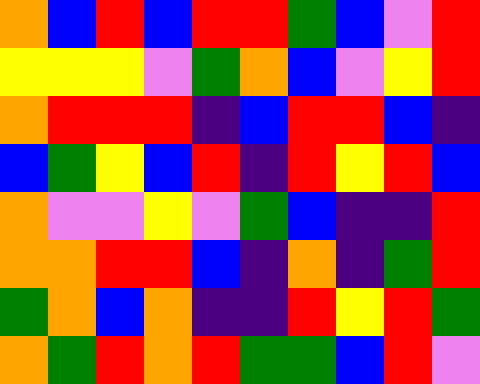[["orange", "blue", "red", "blue", "red", "red", "green", "blue", "violet", "red"], ["yellow", "yellow", "yellow", "violet", "green", "orange", "blue", "violet", "yellow", "red"], ["orange", "red", "red", "red", "indigo", "blue", "red", "red", "blue", "indigo"], ["blue", "green", "yellow", "blue", "red", "indigo", "red", "yellow", "red", "blue"], ["orange", "violet", "violet", "yellow", "violet", "green", "blue", "indigo", "indigo", "red"], ["orange", "orange", "red", "red", "blue", "indigo", "orange", "indigo", "green", "red"], ["green", "orange", "blue", "orange", "indigo", "indigo", "red", "yellow", "red", "green"], ["orange", "green", "red", "orange", "red", "green", "green", "blue", "red", "violet"]]